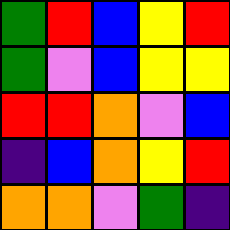[["green", "red", "blue", "yellow", "red"], ["green", "violet", "blue", "yellow", "yellow"], ["red", "red", "orange", "violet", "blue"], ["indigo", "blue", "orange", "yellow", "red"], ["orange", "orange", "violet", "green", "indigo"]]